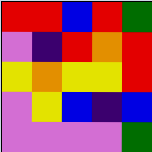[["red", "red", "blue", "red", "green"], ["violet", "indigo", "red", "orange", "red"], ["yellow", "orange", "yellow", "yellow", "red"], ["violet", "yellow", "blue", "indigo", "blue"], ["violet", "violet", "violet", "violet", "green"]]